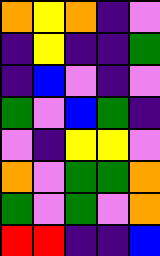[["orange", "yellow", "orange", "indigo", "violet"], ["indigo", "yellow", "indigo", "indigo", "green"], ["indigo", "blue", "violet", "indigo", "violet"], ["green", "violet", "blue", "green", "indigo"], ["violet", "indigo", "yellow", "yellow", "violet"], ["orange", "violet", "green", "green", "orange"], ["green", "violet", "green", "violet", "orange"], ["red", "red", "indigo", "indigo", "blue"]]